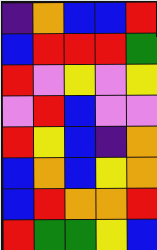[["indigo", "orange", "blue", "blue", "red"], ["blue", "red", "red", "red", "green"], ["red", "violet", "yellow", "violet", "yellow"], ["violet", "red", "blue", "violet", "violet"], ["red", "yellow", "blue", "indigo", "orange"], ["blue", "orange", "blue", "yellow", "orange"], ["blue", "red", "orange", "orange", "red"], ["red", "green", "green", "yellow", "blue"]]